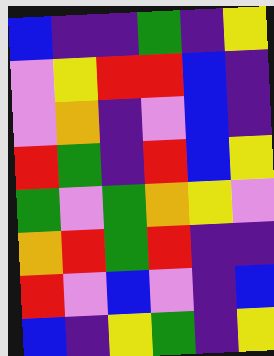[["blue", "indigo", "indigo", "green", "indigo", "yellow"], ["violet", "yellow", "red", "red", "blue", "indigo"], ["violet", "orange", "indigo", "violet", "blue", "indigo"], ["red", "green", "indigo", "red", "blue", "yellow"], ["green", "violet", "green", "orange", "yellow", "violet"], ["orange", "red", "green", "red", "indigo", "indigo"], ["red", "violet", "blue", "violet", "indigo", "blue"], ["blue", "indigo", "yellow", "green", "indigo", "yellow"]]